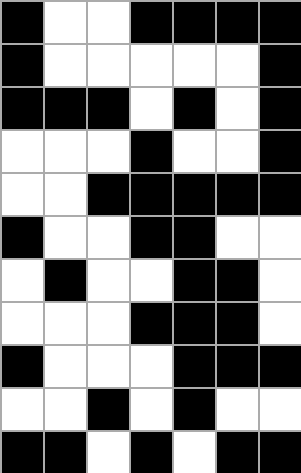[["black", "white", "white", "black", "black", "black", "black"], ["black", "white", "white", "white", "white", "white", "black"], ["black", "black", "black", "white", "black", "white", "black"], ["white", "white", "white", "black", "white", "white", "black"], ["white", "white", "black", "black", "black", "black", "black"], ["black", "white", "white", "black", "black", "white", "white"], ["white", "black", "white", "white", "black", "black", "white"], ["white", "white", "white", "black", "black", "black", "white"], ["black", "white", "white", "white", "black", "black", "black"], ["white", "white", "black", "white", "black", "white", "white"], ["black", "black", "white", "black", "white", "black", "black"]]